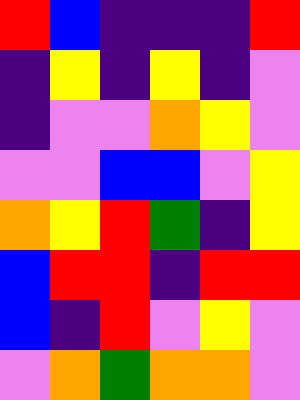[["red", "blue", "indigo", "indigo", "indigo", "red"], ["indigo", "yellow", "indigo", "yellow", "indigo", "violet"], ["indigo", "violet", "violet", "orange", "yellow", "violet"], ["violet", "violet", "blue", "blue", "violet", "yellow"], ["orange", "yellow", "red", "green", "indigo", "yellow"], ["blue", "red", "red", "indigo", "red", "red"], ["blue", "indigo", "red", "violet", "yellow", "violet"], ["violet", "orange", "green", "orange", "orange", "violet"]]